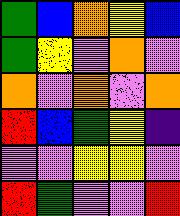[["green", "blue", "orange", "yellow", "blue"], ["green", "yellow", "violet", "orange", "violet"], ["orange", "violet", "orange", "violet", "orange"], ["red", "blue", "green", "yellow", "indigo"], ["violet", "violet", "yellow", "yellow", "violet"], ["red", "green", "violet", "violet", "red"]]